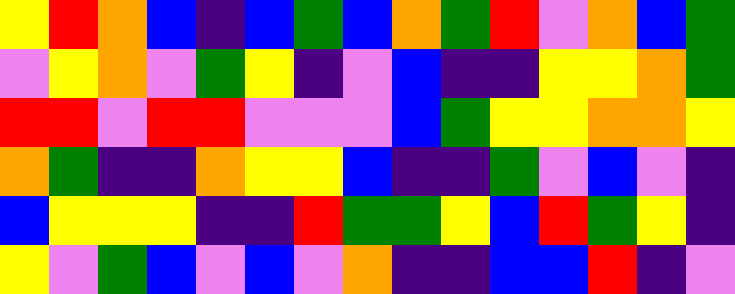[["yellow", "red", "orange", "blue", "indigo", "blue", "green", "blue", "orange", "green", "red", "violet", "orange", "blue", "green"], ["violet", "yellow", "orange", "violet", "green", "yellow", "indigo", "violet", "blue", "indigo", "indigo", "yellow", "yellow", "orange", "green"], ["red", "red", "violet", "red", "red", "violet", "violet", "violet", "blue", "green", "yellow", "yellow", "orange", "orange", "yellow"], ["orange", "green", "indigo", "indigo", "orange", "yellow", "yellow", "blue", "indigo", "indigo", "green", "violet", "blue", "violet", "indigo"], ["blue", "yellow", "yellow", "yellow", "indigo", "indigo", "red", "green", "green", "yellow", "blue", "red", "green", "yellow", "indigo"], ["yellow", "violet", "green", "blue", "violet", "blue", "violet", "orange", "indigo", "indigo", "blue", "blue", "red", "indigo", "violet"]]